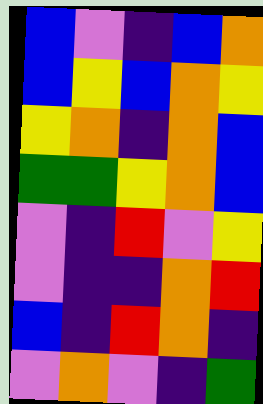[["blue", "violet", "indigo", "blue", "orange"], ["blue", "yellow", "blue", "orange", "yellow"], ["yellow", "orange", "indigo", "orange", "blue"], ["green", "green", "yellow", "orange", "blue"], ["violet", "indigo", "red", "violet", "yellow"], ["violet", "indigo", "indigo", "orange", "red"], ["blue", "indigo", "red", "orange", "indigo"], ["violet", "orange", "violet", "indigo", "green"]]